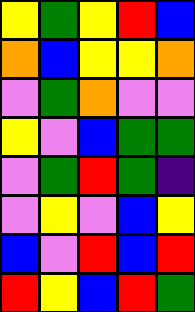[["yellow", "green", "yellow", "red", "blue"], ["orange", "blue", "yellow", "yellow", "orange"], ["violet", "green", "orange", "violet", "violet"], ["yellow", "violet", "blue", "green", "green"], ["violet", "green", "red", "green", "indigo"], ["violet", "yellow", "violet", "blue", "yellow"], ["blue", "violet", "red", "blue", "red"], ["red", "yellow", "blue", "red", "green"]]